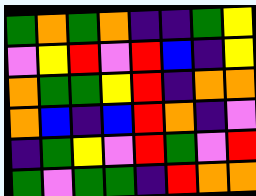[["green", "orange", "green", "orange", "indigo", "indigo", "green", "yellow"], ["violet", "yellow", "red", "violet", "red", "blue", "indigo", "yellow"], ["orange", "green", "green", "yellow", "red", "indigo", "orange", "orange"], ["orange", "blue", "indigo", "blue", "red", "orange", "indigo", "violet"], ["indigo", "green", "yellow", "violet", "red", "green", "violet", "red"], ["green", "violet", "green", "green", "indigo", "red", "orange", "orange"]]